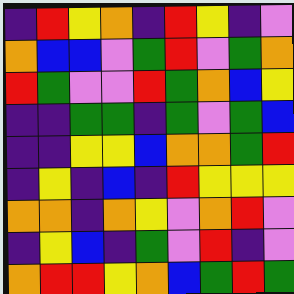[["indigo", "red", "yellow", "orange", "indigo", "red", "yellow", "indigo", "violet"], ["orange", "blue", "blue", "violet", "green", "red", "violet", "green", "orange"], ["red", "green", "violet", "violet", "red", "green", "orange", "blue", "yellow"], ["indigo", "indigo", "green", "green", "indigo", "green", "violet", "green", "blue"], ["indigo", "indigo", "yellow", "yellow", "blue", "orange", "orange", "green", "red"], ["indigo", "yellow", "indigo", "blue", "indigo", "red", "yellow", "yellow", "yellow"], ["orange", "orange", "indigo", "orange", "yellow", "violet", "orange", "red", "violet"], ["indigo", "yellow", "blue", "indigo", "green", "violet", "red", "indigo", "violet"], ["orange", "red", "red", "yellow", "orange", "blue", "green", "red", "green"]]